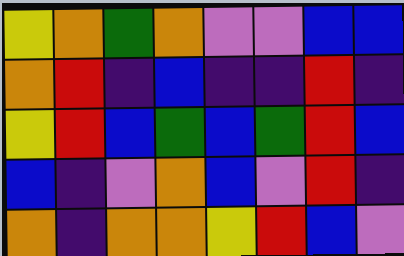[["yellow", "orange", "green", "orange", "violet", "violet", "blue", "blue"], ["orange", "red", "indigo", "blue", "indigo", "indigo", "red", "indigo"], ["yellow", "red", "blue", "green", "blue", "green", "red", "blue"], ["blue", "indigo", "violet", "orange", "blue", "violet", "red", "indigo"], ["orange", "indigo", "orange", "orange", "yellow", "red", "blue", "violet"]]